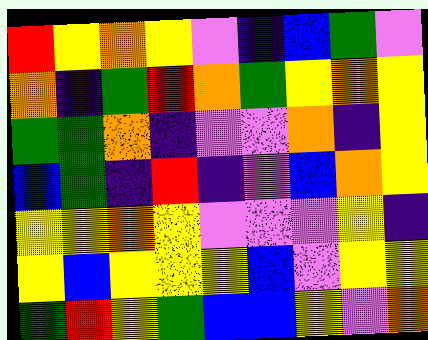[["red", "yellow", "orange", "yellow", "violet", "indigo", "blue", "green", "violet"], ["orange", "indigo", "green", "red", "orange", "green", "yellow", "orange", "yellow"], ["green", "green", "orange", "indigo", "violet", "violet", "orange", "indigo", "yellow"], ["blue", "green", "indigo", "red", "indigo", "violet", "blue", "orange", "yellow"], ["yellow", "yellow", "orange", "yellow", "violet", "violet", "violet", "yellow", "indigo"], ["yellow", "blue", "yellow", "yellow", "yellow", "blue", "violet", "yellow", "yellow"], ["green", "red", "yellow", "green", "blue", "blue", "yellow", "violet", "orange"]]